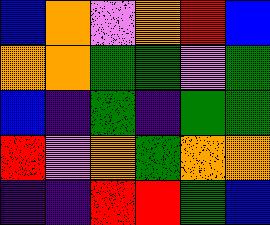[["blue", "orange", "violet", "orange", "red", "blue"], ["orange", "orange", "green", "green", "violet", "green"], ["blue", "indigo", "green", "indigo", "green", "green"], ["red", "violet", "orange", "green", "orange", "orange"], ["indigo", "indigo", "red", "red", "green", "blue"]]